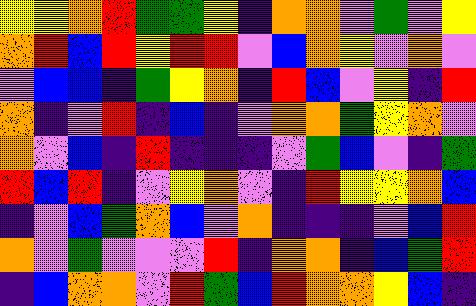[["yellow", "yellow", "orange", "red", "green", "green", "yellow", "indigo", "orange", "orange", "violet", "green", "violet", "yellow"], ["orange", "red", "blue", "red", "yellow", "red", "red", "violet", "blue", "orange", "yellow", "violet", "orange", "violet"], ["violet", "blue", "blue", "indigo", "green", "yellow", "orange", "indigo", "red", "blue", "violet", "yellow", "indigo", "red"], ["orange", "indigo", "violet", "red", "indigo", "blue", "indigo", "violet", "orange", "orange", "green", "yellow", "orange", "violet"], ["orange", "violet", "blue", "indigo", "red", "indigo", "indigo", "indigo", "violet", "green", "blue", "violet", "indigo", "green"], ["red", "blue", "red", "indigo", "violet", "yellow", "orange", "violet", "indigo", "red", "yellow", "yellow", "orange", "blue"], ["indigo", "violet", "blue", "green", "orange", "blue", "violet", "orange", "indigo", "indigo", "indigo", "violet", "blue", "red"], ["orange", "violet", "green", "violet", "violet", "violet", "red", "indigo", "orange", "orange", "indigo", "blue", "green", "red"], ["indigo", "blue", "orange", "orange", "violet", "red", "green", "blue", "red", "orange", "orange", "yellow", "blue", "indigo"]]